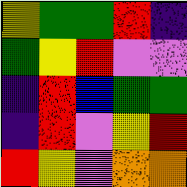[["yellow", "green", "green", "red", "indigo"], ["green", "yellow", "red", "violet", "violet"], ["indigo", "red", "blue", "green", "green"], ["indigo", "red", "violet", "yellow", "red"], ["red", "yellow", "violet", "orange", "orange"]]